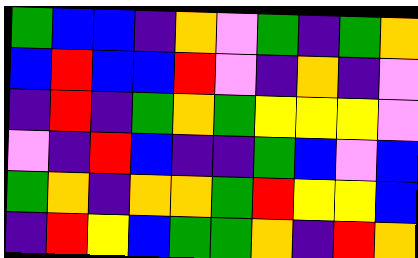[["green", "blue", "blue", "indigo", "orange", "violet", "green", "indigo", "green", "orange"], ["blue", "red", "blue", "blue", "red", "violet", "indigo", "orange", "indigo", "violet"], ["indigo", "red", "indigo", "green", "orange", "green", "yellow", "yellow", "yellow", "violet"], ["violet", "indigo", "red", "blue", "indigo", "indigo", "green", "blue", "violet", "blue"], ["green", "orange", "indigo", "orange", "orange", "green", "red", "yellow", "yellow", "blue"], ["indigo", "red", "yellow", "blue", "green", "green", "orange", "indigo", "red", "orange"]]